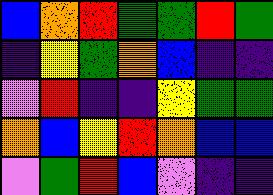[["blue", "orange", "red", "green", "green", "red", "green"], ["indigo", "yellow", "green", "orange", "blue", "indigo", "indigo"], ["violet", "red", "indigo", "indigo", "yellow", "green", "green"], ["orange", "blue", "yellow", "red", "orange", "blue", "blue"], ["violet", "green", "red", "blue", "violet", "indigo", "indigo"]]